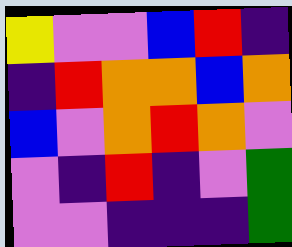[["yellow", "violet", "violet", "blue", "red", "indigo"], ["indigo", "red", "orange", "orange", "blue", "orange"], ["blue", "violet", "orange", "red", "orange", "violet"], ["violet", "indigo", "red", "indigo", "violet", "green"], ["violet", "violet", "indigo", "indigo", "indigo", "green"]]